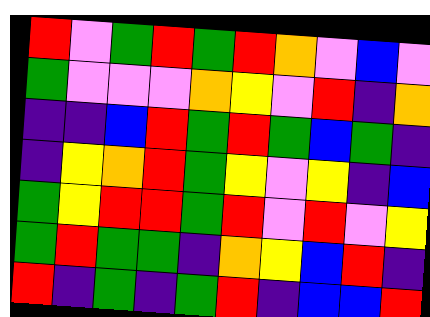[["red", "violet", "green", "red", "green", "red", "orange", "violet", "blue", "violet"], ["green", "violet", "violet", "violet", "orange", "yellow", "violet", "red", "indigo", "orange"], ["indigo", "indigo", "blue", "red", "green", "red", "green", "blue", "green", "indigo"], ["indigo", "yellow", "orange", "red", "green", "yellow", "violet", "yellow", "indigo", "blue"], ["green", "yellow", "red", "red", "green", "red", "violet", "red", "violet", "yellow"], ["green", "red", "green", "green", "indigo", "orange", "yellow", "blue", "red", "indigo"], ["red", "indigo", "green", "indigo", "green", "red", "indigo", "blue", "blue", "red"]]